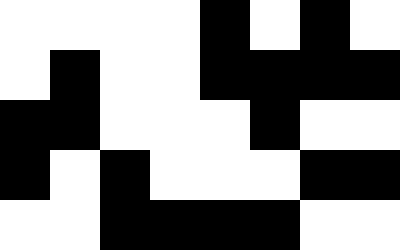[["white", "white", "white", "white", "black", "white", "black", "white"], ["white", "black", "white", "white", "black", "black", "black", "black"], ["black", "black", "white", "white", "white", "black", "white", "white"], ["black", "white", "black", "white", "white", "white", "black", "black"], ["white", "white", "black", "black", "black", "black", "white", "white"]]